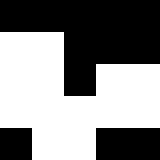[["black", "black", "black", "black", "black"], ["white", "white", "black", "black", "black"], ["white", "white", "black", "white", "white"], ["white", "white", "white", "white", "white"], ["black", "white", "white", "black", "black"]]